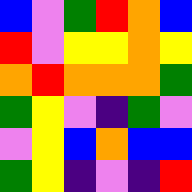[["blue", "violet", "green", "red", "orange", "blue"], ["red", "violet", "yellow", "yellow", "orange", "yellow"], ["orange", "red", "orange", "orange", "orange", "green"], ["green", "yellow", "violet", "indigo", "green", "violet"], ["violet", "yellow", "blue", "orange", "blue", "blue"], ["green", "yellow", "indigo", "violet", "indigo", "red"]]